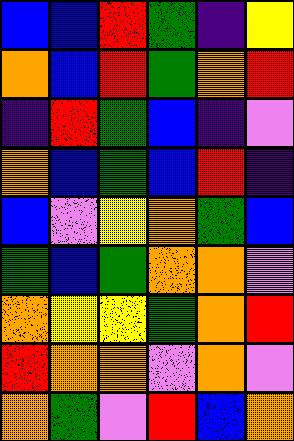[["blue", "blue", "red", "green", "indigo", "yellow"], ["orange", "blue", "red", "green", "orange", "red"], ["indigo", "red", "green", "blue", "indigo", "violet"], ["orange", "blue", "green", "blue", "red", "indigo"], ["blue", "violet", "yellow", "orange", "green", "blue"], ["green", "blue", "green", "orange", "orange", "violet"], ["orange", "yellow", "yellow", "green", "orange", "red"], ["red", "orange", "orange", "violet", "orange", "violet"], ["orange", "green", "violet", "red", "blue", "orange"]]